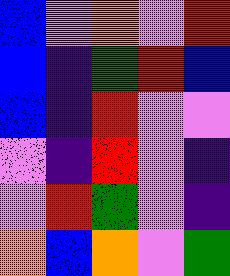[["blue", "violet", "orange", "violet", "red"], ["blue", "indigo", "green", "red", "blue"], ["blue", "indigo", "red", "violet", "violet"], ["violet", "indigo", "red", "violet", "indigo"], ["violet", "red", "green", "violet", "indigo"], ["orange", "blue", "orange", "violet", "green"]]